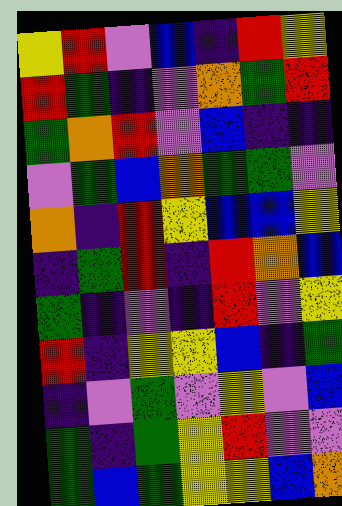[["yellow", "red", "violet", "blue", "indigo", "red", "yellow"], ["red", "green", "indigo", "violet", "orange", "green", "red"], ["green", "orange", "red", "violet", "blue", "indigo", "indigo"], ["violet", "green", "blue", "orange", "green", "green", "violet"], ["orange", "indigo", "red", "yellow", "blue", "blue", "yellow"], ["indigo", "green", "red", "indigo", "red", "orange", "blue"], ["green", "indigo", "violet", "indigo", "red", "violet", "yellow"], ["red", "indigo", "yellow", "yellow", "blue", "indigo", "green"], ["indigo", "violet", "green", "violet", "yellow", "violet", "blue"], ["green", "indigo", "green", "yellow", "red", "violet", "violet"], ["green", "blue", "green", "yellow", "yellow", "blue", "orange"]]